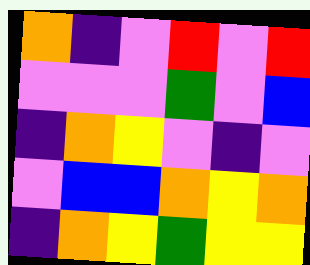[["orange", "indigo", "violet", "red", "violet", "red"], ["violet", "violet", "violet", "green", "violet", "blue"], ["indigo", "orange", "yellow", "violet", "indigo", "violet"], ["violet", "blue", "blue", "orange", "yellow", "orange"], ["indigo", "orange", "yellow", "green", "yellow", "yellow"]]